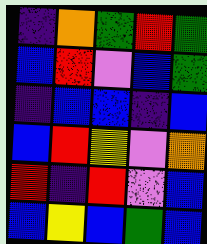[["indigo", "orange", "green", "red", "green"], ["blue", "red", "violet", "blue", "green"], ["indigo", "blue", "blue", "indigo", "blue"], ["blue", "red", "yellow", "violet", "orange"], ["red", "indigo", "red", "violet", "blue"], ["blue", "yellow", "blue", "green", "blue"]]